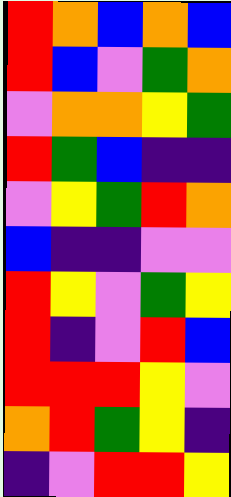[["red", "orange", "blue", "orange", "blue"], ["red", "blue", "violet", "green", "orange"], ["violet", "orange", "orange", "yellow", "green"], ["red", "green", "blue", "indigo", "indigo"], ["violet", "yellow", "green", "red", "orange"], ["blue", "indigo", "indigo", "violet", "violet"], ["red", "yellow", "violet", "green", "yellow"], ["red", "indigo", "violet", "red", "blue"], ["red", "red", "red", "yellow", "violet"], ["orange", "red", "green", "yellow", "indigo"], ["indigo", "violet", "red", "red", "yellow"]]